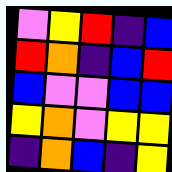[["violet", "yellow", "red", "indigo", "blue"], ["red", "orange", "indigo", "blue", "red"], ["blue", "violet", "violet", "blue", "blue"], ["yellow", "orange", "violet", "yellow", "yellow"], ["indigo", "orange", "blue", "indigo", "yellow"]]